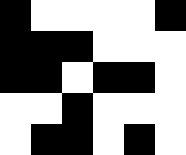[["black", "white", "white", "white", "white", "black"], ["black", "black", "black", "white", "white", "white"], ["black", "black", "white", "black", "black", "white"], ["white", "white", "black", "white", "white", "white"], ["white", "black", "black", "white", "black", "white"]]